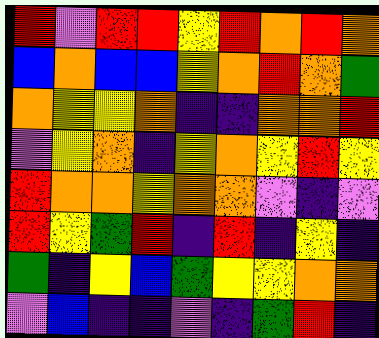[["red", "violet", "red", "red", "yellow", "red", "orange", "red", "orange"], ["blue", "orange", "blue", "blue", "yellow", "orange", "red", "orange", "green"], ["orange", "yellow", "yellow", "orange", "indigo", "indigo", "orange", "orange", "red"], ["violet", "yellow", "orange", "indigo", "yellow", "orange", "yellow", "red", "yellow"], ["red", "orange", "orange", "yellow", "orange", "orange", "violet", "indigo", "violet"], ["red", "yellow", "green", "red", "indigo", "red", "indigo", "yellow", "indigo"], ["green", "indigo", "yellow", "blue", "green", "yellow", "yellow", "orange", "orange"], ["violet", "blue", "indigo", "indigo", "violet", "indigo", "green", "red", "indigo"]]